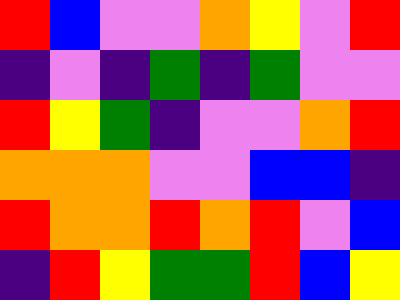[["red", "blue", "violet", "violet", "orange", "yellow", "violet", "red"], ["indigo", "violet", "indigo", "green", "indigo", "green", "violet", "violet"], ["red", "yellow", "green", "indigo", "violet", "violet", "orange", "red"], ["orange", "orange", "orange", "violet", "violet", "blue", "blue", "indigo"], ["red", "orange", "orange", "red", "orange", "red", "violet", "blue"], ["indigo", "red", "yellow", "green", "green", "red", "blue", "yellow"]]